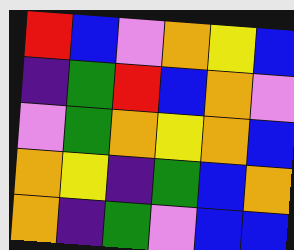[["red", "blue", "violet", "orange", "yellow", "blue"], ["indigo", "green", "red", "blue", "orange", "violet"], ["violet", "green", "orange", "yellow", "orange", "blue"], ["orange", "yellow", "indigo", "green", "blue", "orange"], ["orange", "indigo", "green", "violet", "blue", "blue"]]